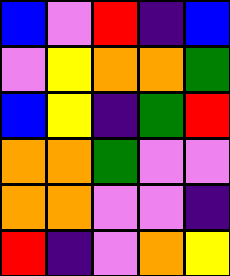[["blue", "violet", "red", "indigo", "blue"], ["violet", "yellow", "orange", "orange", "green"], ["blue", "yellow", "indigo", "green", "red"], ["orange", "orange", "green", "violet", "violet"], ["orange", "orange", "violet", "violet", "indigo"], ["red", "indigo", "violet", "orange", "yellow"]]